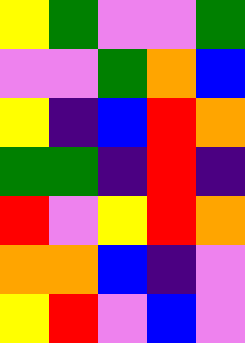[["yellow", "green", "violet", "violet", "green"], ["violet", "violet", "green", "orange", "blue"], ["yellow", "indigo", "blue", "red", "orange"], ["green", "green", "indigo", "red", "indigo"], ["red", "violet", "yellow", "red", "orange"], ["orange", "orange", "blue", "indigo", "violet"], ["yellow", "red", "violet", "blue", "violet"]]